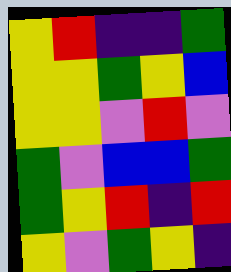[["yellow", "red", "indigo", "indigo", "green"], ["yellow", "yellow", "green", "yellow", "blue"], ["yellow", "yellow", "violet", "red", "violet"], ["green", "violet", "blue", "blue", "green"], ["green", "yellow", "red", "indigo", "red"], ["yellow", "violet", "green", "yellow", "indigo"]]